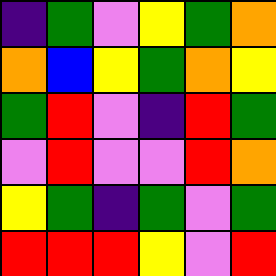[["indigo", "green", "violet", "yellow", "green", "orange"], ["orange", "blue", "yellow", "green", "orange", "yellow"], ["green", "red", "violet", "indigo", "red", "green"], ["violet", "red", "violet", "violet", "red", "orange"], ["yellow", "green", "indigo", "green", "violet", "green"], ["red", "red", "red", "yellow", "violet", "red"]]